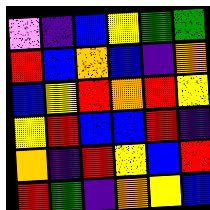[["violet", "indigo", "blue", "yellow", "green", "green"], ["red", "blue", "orange", "blue", "indigo", "orange"], ["blue", "yellow", "red", "orange", "red", "yellow"], ["yellow", "red", "blue", "blue", "red", "indigo"], ["orange", "indigo", "red", "yellow", "blue", "red"], ["red", "green", "indigo", "orange", "yellow", "blue"]]